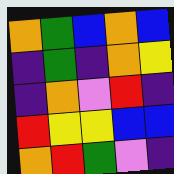[["orange", "green", "blue", "orange", "blue"], ["indigo", "green", "indigo", "orange", "yellow"], ["indigo", "orange", "violet", "red", "indigo"], ["red", "yellow", "yellow", "blue", "blue"], ["orange", "red", "green", "violet", "indigo"]]